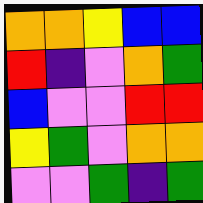[["orange", "orange", "yellow", "blue", "blue"], ["red", "indigo", "violet", "orange", "green"], ["blue", "violet", "violet", "red", "red"], ["yellow", "green", "violet", "orange", "orange"], ["violet", "violet", "green", "indigo", "green"]]